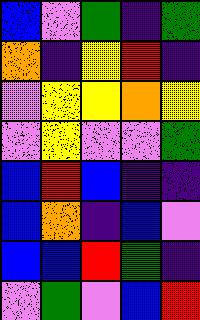[["blue", "violet", "green", "indigo", "green"], ["orange", "indigo", "yellow", "red", "indigo"], ["violet", "yellow", "yellow", "orange", "yellow"], ["violet", "yellow", "violet", "violet", "green"], ["blue", "red", "blue", "indigo", "indigo"], ["blue", "orange", "indigo", "blue", "violet"], ["blue", "blue", "red", "green", "indigo"], ["violet", "green", "violet", "blue", "red"]]